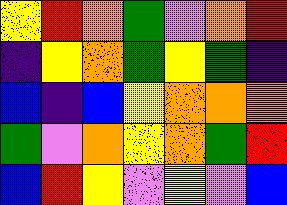[["yellow", "red", "orange", "green", "violet", "orange", "red"], ["indigo", "yellow", "orange", "green", "yellow", "green", "indigo"], ["blue", "indigo", "blue", "yellow", "orange", "orange", "orange"], ["green", "violet", "orange", "yellow", "orange", "green", "red"], ["blue", "red", "yellow", "violet", "yellow", "violet", "blue"]]